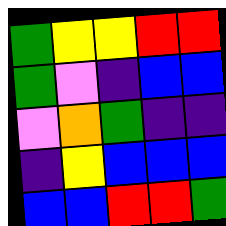[["green", "yellow", "yellow", "red", "red"], ["green", "violet", "indigo", "blue", "blue"], ["violet", "orange", "green", "indigo", "indigo"], ["indigo", "yellow", "blue", "blue", "blue"], ["blue", "blue", "red", "red", "green"]]